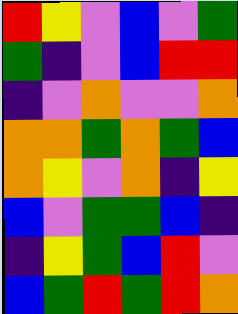[["red", "yellow", "violet", "blue", "violet", "green"], ["green", "indigo", "violet", "blue", "red", "red"], ["indigo", "violet", "orange", "violet", "violet", "orange"], ["orange", "orange", "green", "orange", "green", "blue"], ["orange", "yellow", "violet", "orange", "indigo", "yellow"], ["blue", "violet", "green", "green", "blue", "indigo"], ["indigo", "yellow", "green", "blue", "red", "violet"], ["blue", "green", "red", "green", "red", "orange"]]